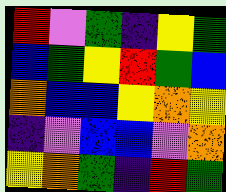[["red", "violet", "green", "indigo", "yellow", "green"], ["blue", "green", "yellow", "red", "green", "blue"], ["orange", "blue", "blue", "yellow", "orange", "yellow"], ["indigo", "violet", "blue", "blue", "violet", "orange"], ["yellow", "orange", "green", "indigo", "red", "green"]]